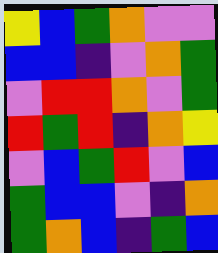[["yellow", "blue", "green", "orange", "violet", "violet"], ["blue", "blue", "indigo", "violet", "orange", "green"], ["violet", "red", "red", "orange", "violet", "green"], ["red", "green", "red", "indigo", "orange", "yellow"], ["violet", "blue", "green", "red", "violet", "blue"], ["green", "blue", "blue", "violet", "indigo", "orange"], ["green", "orange", "blue", "indigo", "green", "blue"]]